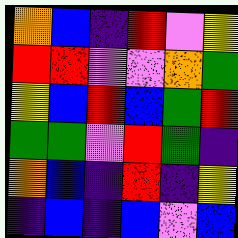[["orange", "blue", "indigo", "red", "violet", "yellow"], ["red", "red", "violet", "violet", "orange", "green"], ["yellow", "blue", "red", "blue", "green", "red"], ["green", "green", "violet", "red", "green", "indigo"], ["orange", "blue", "indigo", "red", "indigo", "yellow"], ["indigo", "blue", "indigo", "blue", "violet", "blue"]]